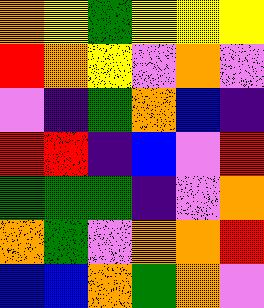[["orange", "yellow", "green", "yellow", "yellow", "yellow"], ["red", "orange", "yellow", "violet", "orange", "violet"], ["violet", "indigo", "green", "orange", "blue", "indigo"], ["red", "red", "indigo", "blue", "violet", "red"], ["green", "green", "green", "indigo", "violet", "orange"], ["orange", "green", "violet", "orange", "orange", "red"], ["blue", "blue", "orange", "green", "orange", "violet"]]